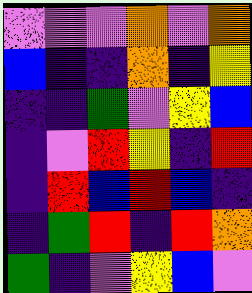[["violet", "violet", "violet", "orange", "violet", "orange"], ["blue", "indigo", "indigo", "orange", "indigo", "yellow"], ["indigo", "indigo", "green", "violet", "yellow", "blue"], ["indigo", "violet", "red", "yellow", "indigo", "red"], ["indigo", "red", "blue", "red", "blue", "indigo"], ["indigo", "green", "red", "indigo", "red", "orange"], ["green", "indigo", "violet", "yellow", "blue", "violet"]]